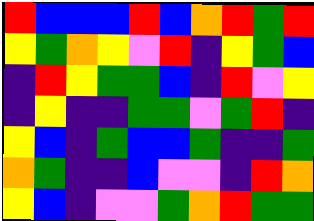[["red", "blue", "blue", "blue", "red", "blue", "orange", "red", "green", "red"], ["yellow", "green", "orange", "yellow", "violet", "red", "indigo", "yellow", "green", "blue"], ["indigo", "red", "yellow", "green", "green", "blue", "indigo", "red", "violet", "yellow"], ["indigo", "yellow", "indigo", "indigo", "green", "green", "violet", "green", "red", "indigo"], ["yellow", "blue", "indigo", "green", "blue", "blue", "green", "indigo", "indigo", "green"], ["orange", "green", "indigo", "indigo", "blue", "violet", "violet", "indigo", "red", "orange"], ["yellow", "blue", "indigo", "violet", "violet", "green", "orange", "red", "green", "green"]]